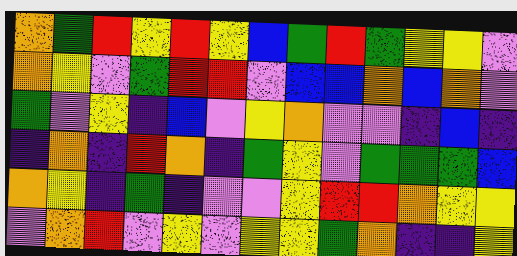[["orange", "green", "red", "yellow", "red", "yellow", "blue", "green", "red", "green", "yellow", "yellow", "violet"], ["orange", "yellow", "violet", "green", "red", "red", "violet", "blue", "blue", "orange", "blue", "orange", "violet"], ["green", "violet", "yellow", "indigo", "blue", "violet", "yellow", "orange", "violet", "violet", "indigo", "blue", "indigo"], ["indigo", "orange", "indigo", "red", "orange", "indigo", "green", "yellow", "violet", "green", "green", "green", "blue"], ["orange", "yellow", "indigo", "green", "indigo", "violet", "violet", "yellow", "red", "red", "orange", "yellow", "yellow"], ["violet", "orange", "red", "violet", "yellow", "violet", "yellow", "yellow", "green", "orange", "indigo", "indigo", "yellow"]]